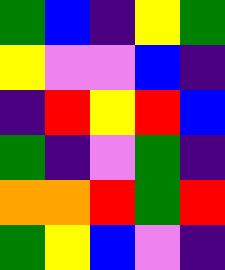[["green", "blue", "indigo", "yellow", "green"], ["yellow", "violet", "violet", "blue", "indigo"], ["indigo", "red", "yellow", "red", "blue"], ["green", "indigo", "violet", "green", "indigo"], ["orange", "orange", "red", "green", "red"], ["green", "yellow", "blue", "violet", "indigo"]]